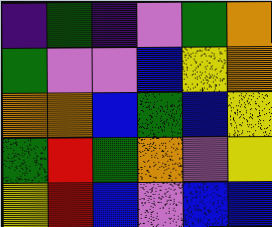[["indigo", "green", "indigo", "violet", "green", "orange"], ["green", "violet", "violet", "blue", "yellow", "orange"], ["orange", "orange", "blue", "green", "blue", "yellow"], ["green", "red", "green", "orange", "violet", "yellow"], ["yellow", "red", "blue", "violet", "blue", "blue"]]